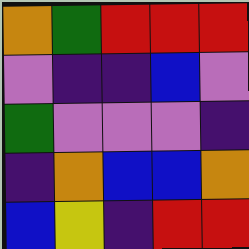[["orange", "green", "red", "red", "red"], ["violet", "indigo", "indigo", "blue", "violet"], ["green", "violet", "violet", "violet", "indigo"], ["indigo", "orange", "blue", "blue", "orange"], ["blue", "yellow", "indigo", "red", "red"]]